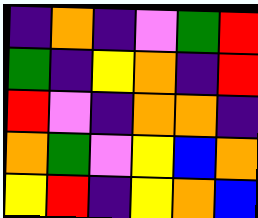[["indigo", "orange", "indigo", "violet", "green", "red"], ["green", "indigo", "yellow", "orange", "indigo", "red"], ["red", "violet", "indigo", "orange", "orange", "indigo"], ["orange", "green", "violet", "yellow", "blue", "orange"], ["yellow", "red", "indigo", "yellow", "orange", "blue"]]